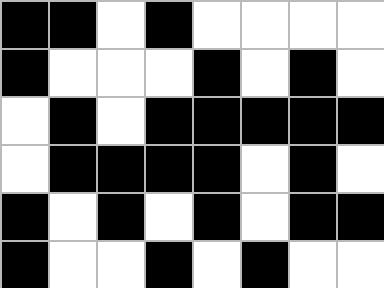[["black", "black", "white", "black", "white", "white", "white", "white"], ["black", "white", "white", "white", "black", "white", "black", "white"], ["white", "black", "white", "black", "black", "black", "black", "black"], ["white", "black", "black", "black", "black", "white", "black", "white"], ["black", "white", "black", "white", "black", "white", "black", "black"], ["black", "white", "white", "black", "white", "black", "white", "white"]]